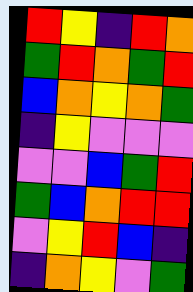[["red", "yellow", "indigo", "red", "orange"], ["green", "red", "orange", "green", "red"], ["blue", "orange", "yellow", "orange", "green"], ["indigo", "yellow", "violet", "violet", "violet"], ["violet", "violet", "blue", "green", "red"], ["green", "blue", "orange", "red", "red"], ["violet", "yellow", "red", "blue", "indigo"], ["indigo", "orange", "yellow", "violet", "green"]]